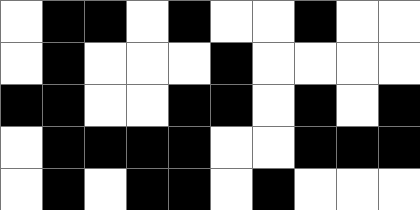[["white", "black", "black", "white", "black", "white", "white", "black", "white", "white"], ["white", "black", "white", "white", "white", "black", "white", "white", "white", "white"], ["black", "black", "white", "white", "black", "black", "white", "black", "white", "black"], ["white", "black", "black", "black", "black", "white", "white", "black", "black", "black"], ["white", "black", "white", "black", "black", "white", "black", "white", "white", "white"]]